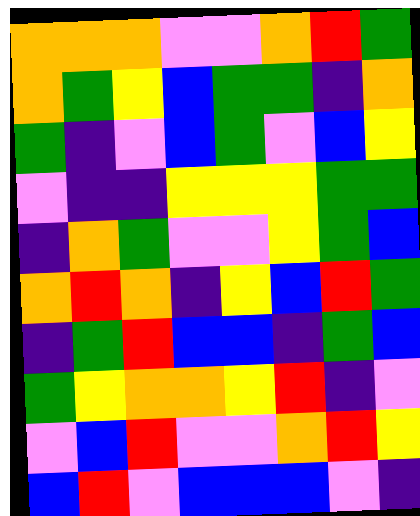[["orange", "orange", "orange", "violet", "violet", "orange", "red", "green"], ["orange", "green", "yellow", "blue", "green", "green", "indigo", "orange"], ["green", "indigo", "violet", "blue", "green", "violet", "blue", "yellow"], ["violet", "indigo", "indigo", "yellow", "yellow", "yellow", "green", "green"], ["indigo", "orange", "green", "violet", "violet", "yellow", "green", "blue"], ["orange", "red", "orange", "indigo", "yellow", "blue", "red", "green"], ["indigo", "green", "red", "blue", "blue", "indigo", "green", "blue"], ["green", "yellow", "orange", "orange", "yellow", "red", "indigo", "violet"], ["violet", "blue", "red", "violet", "violet", "orange", "red", "yellow"], ["blue", "red", "violet", "blue", "blue", "blue", "violet", "indigo"]]